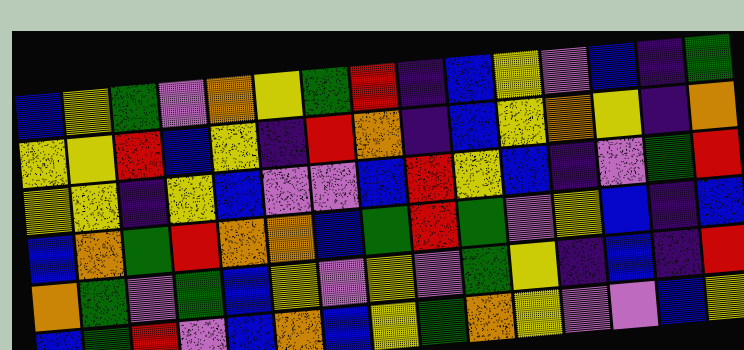[["blue", "yellow", "green", "violet", "orange", "yellow", "green", "red", "indigo", "blue", "yellow", "violet", "blue", "indigo", "green"], ["yellow", "yellow", "red", "blue", "yellow", "indigo", "red", "orange", "indigo", "blue", "yellow", "orange", "yellow", "indigo", "orange"], ["yellow", "yellow", "indigo", "yellow", "blue", "violet", "violet", "blue", "red", "yellow", "blue", "indigo", "violet", "green", "red"], ["blue", "orange", "green", "red", "orange", "orange", "blue", "green", "red", "green", "violet", "yellow", "blue", "indigo", "blue"], ["orange", "green", "violet", "green", "blue", "yellow", "violet", "yellow", "violet", "green", "yellow", "indigo", "blue", "indigo", "red"], ["blue", "green", "red", "violet", "blue", "orange", "blue", "yellow", "green", "orange", "yellow", "violet", "violet", "blue", "yellow"]]